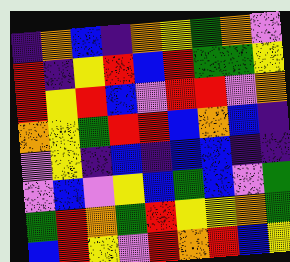[["indigo", "orange", "blue", "indigo", "orange", "yellow", "green", "orange", "violet"], ["red", "indigo", "yellow", "red", "blue", "red", "green", "green", "yellow"], ["red", "yellow", "red", "blue", "violet", "red", "red", "violet", "orange"], ["orange", "yellow", "green", "red", "red", "blue", "orange", "blue", "indigo"], ["violet", "yellow", "indigo", "blue", "indigo", "blue", "blue", "indigo", "indigo"], ["violet", "blue", "violet", "yellow", "blue", "green", "blue", "violet", "green"], ["green", "red", "orange", "green", "red", "yellow", "yellow", "orange", "green"], ["blue", "red", "yellow", "violet", "red", "orange", "red", "blue", "yellow"]]